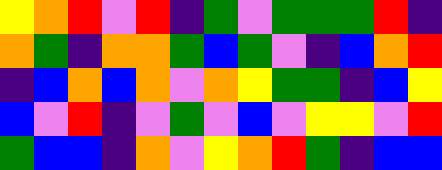[["yellow", "orange", "red", "violet", "red", "indigo", "green", "violet", "green", "green", "green", "red", "indigo"], ["orange", "green", "indigo", "orange", "orange", "green", "blue", "green", "violet", "indigo", "blue", "orange", "red"], ["indigo", "blue", "orange", "blue", "orange", "violet", "orange", "yellow", "green", "green", "indigo", "blue", "yellow"], ["blue", "violet", "red", "indigo", "violet", "green", "violet", "blue", "violet", "yellow", "yellow", "violet", "red"], ["green", "blue", "blue", "indigo", "orange", "violet", "yellow", "orange", "red", "green", "indigo", "blue", "blue"]]